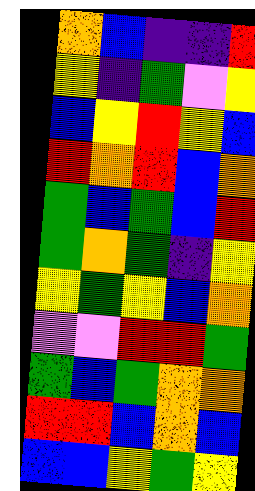[["orange", "blue", "indigo", "indigo", "red"], ["yellow", "indigo", "green", "violet", "yellow"], ["blue", "yellow", "red", "yellow", "blue"], ["red", "orange", "red", "blue", "orange"], ["green", "blue", "green", "blue", "red"], ["green", "orange", "green", "indigo", "yellow"], ["yellow", "green", "yellow", "blue", "orange"], ["violet", "violet", "red", "red", "green"], ["green", "blue", "green", "orange", "orange"], ["red", "red", "blue", "orange", "blue"], ["blue", "blue", "yellow", "green", "yellow"]]